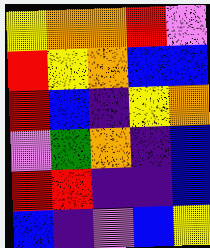[["yellow", "orange", "orange", "red", "violet"], ["red", "yellow", "orange", "blue", "blue"], ["red", "blue", "indigo", "yellow", "orange"], ["violet", "green", "orange", "indigo", "blue"], ["red", "red", "indigo", "indigo", "blue"], ["blue", "indigo", "violet", "blue", "yellow"]]